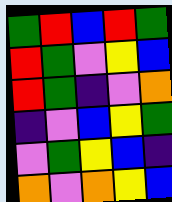[["green", "red", "blue", "red", "green"], ["red", "green", "violet", "yellow", "blue"], ["red", "green", "indigo", "violet", "orange"], ["indigo", "violet", "blue", "yellow", "green"], ["violet", "green", "yellow", "blue", "indigo"], ["orange", "violet", "orange", "yellow", "blue"]]